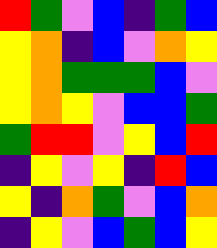[["red", "green", "violet", "blue", "indigo", "green", "blue"], ["yellow", "orange", "indigo", "blue", "violet", "orange", "yellow"], ["yellow", "orange", "green", "green", "green", "blue", "violet"], ["yellow", "orange", "yellow", "violet", "blue", "blue", "green"], ["green", "red", "red", "violet", "yellow", "blue", "red"], ["indigo", "yellow", "violet", "yellow", "indigo", "red", "blue"], ["yellow", "indigo", "orange", "green", "violet", "blue", "orange"], ["indigo", "yellow", "violet", "blue", "green", "blue", "yellow"]]